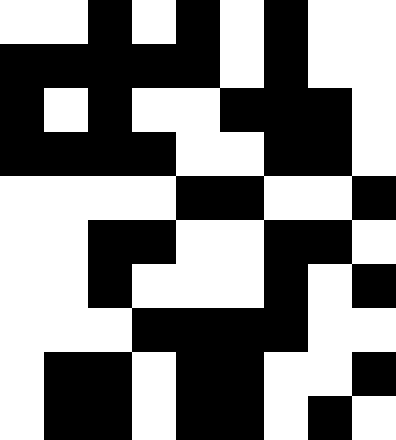[["white", "white", "black", "white", "black", "white", "black", "white", "white"], ["black", "black", "black", "black", "black", "white", "black", "white", "white"], ["black", "white", "black", "white", "white", "black", "black", "black", "white"], ["black", "black", "black", "black", "white", "white", "black", "black", "white"], ["white", "white", "white", "white", "black", "black", "white", "white", "black"], ["white", "white", "black", "black", "white", "white", "black", "black", "white"], ["white", "white", "black", "white", "white", "white", "black", "white", "black"], ["white", "white", "white", "black", "black", "black", "black", "white", "white"], ["white", "black", "black", "white", "black", "black", "white", "white", "black"], ["white", "black", "black", "white", "black", "black", "white", "black", "white"]]